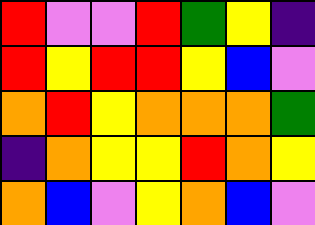[["red", "violet", "violet", "red", "green", "yellow", "indigo"], ["red", "yellow", "red", "red", "yellow", "blue", "violet"], ["orange", "red", "yellow", "orange", "orange", "orange", "green"], ["indigo", "orange", "yellow", "yellow", "red", "orange", "yellow"], ["orange", "blue", "violet", "yellow", "orange", "blue", "violet"]]